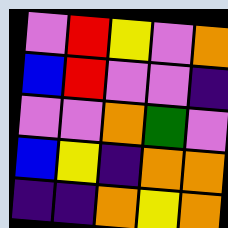[["violet", "red", "yellow", "violet", "orange"], ["blue", "red", "violet", "violet", "indigo"], ["violet", "violet", "orange", "green", "violet"], ["blue", "yellow", "indigo", "orange", "orange"], ["indigo", "indigo", "orange", "yellow", "orange"]]